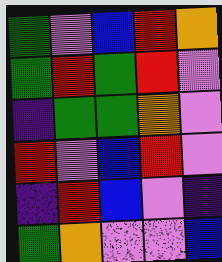[["green", "violet", "blue", "red", "orange"], ["green", "red", "green", "red", "violet"], ["indigo", "green", "green", "orange", "violet"], ["red", "violet", "blue", "red", "violet"], ["indigo", "red", "blue", "violet", "indigo"], ["green", "orange", "violet", "violet", "blue"]]